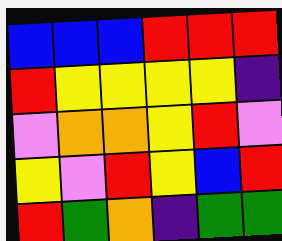[["blue", "blue", "blue", "red", "red", "red"], ["red", "yellow", "yellow", "yellow", "yellow", "indigo"], ["violet", "orange", "orange", "yellow", "red", "violet"], ["yellow", "violet", "red", "yellow", "blue", "red"], ["red", "green", "orange", "indigo", "green", "green"]]